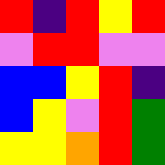[["red", "indigo", "red", "yellow", "red"], ["violet", "red", "red", "violet", "violet"], ["blue", "blue", "yellow", "red", "indigo"], ["blue", "yellow", "violet", "red", "green"], ["yellow", "yellow", "orange", "red", "green"]]